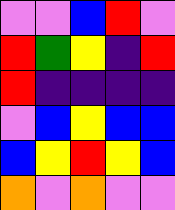[["violet", "violet", "blue", "red", "violet"], ["red", "green", "yellow", "indigo", "red"], ["red", "indigo", "indigo", "indigo", "indigo"], ["violet", "blue", "yellow", "blue", "blue"], ["blue", "yellow", "red", "yellow", "blue"], ["orange", "violet", "orange", "violet", "violet"]]